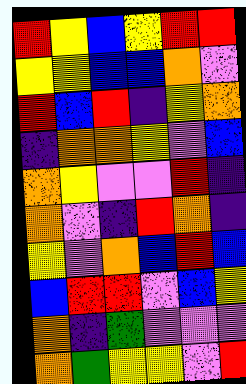[["red", "yellow", "blue", "yellow", "red", "red"], ["yellow", "yellow", "blue", "blue", "orange", "violet"], ["red", "blue", "red", "indigo", "yellow", "orange"], ["indigo", "orange", "orange", "yellow", "violet", "blue"], ["orange", "yellow", "violet", "violet", "red", "indigo"], ["orange", "violet", "indigo", "red", "orange", "indigo"], ["yellow", "violet", "orange", "blue", "red", "blue"], ["blue", "red", "red", "violet", "blue", "yellow"], ["orange", "indigo", "green", "violet", "violet", "violet"], ["orange", "green", "yellow", "yellow", "violet", "red"]]